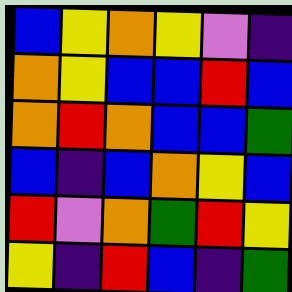[["blue", "yellow", "orange", "yellow", "violet", "indigo"], ["orange", "yellow", "blue", "blue", "red", "blue"], ["orange", "red", "orange", "blue", "blue", "green"], ["blue", "indigo", "blue", "orange", "yellow", "blue"], ["red", "violet", "orange", "green", "red", "yellow"], ["yellow", "indigo", "red", "blue", "indigo", "green"]]